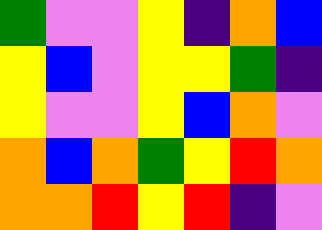[["green", "violet", "violet", "yellow", "indigo", "orange", "blue"], ["yellow", "blue", "violet", "yellow", "yellow", "green", "indigo"], ["yellow", "violet", "violet", "yellow", "blue", "orange", "violet"], ["orange", "blue", "orange", "green", "yellow", "red", "orange"], ["orange", "orange", "red", "yellow", "red", "indigo", "violet"]]